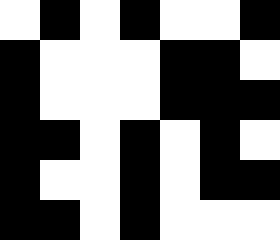[["white", "black", "white", "black", "white", "white", "black"], ["black", "white", "white", "white", "black", "black", "white"], ["black", "white", "white", "white", "black", "black", "black"], ["black", "black", "white", "black", "white", "black", "white"], ["black", "white", "white", "black", "white", "black", "black"], ["black", "black", "white", "black", "white", "white", "white"]]